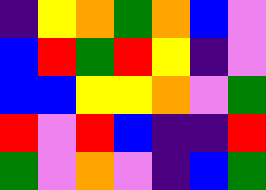[["indigo", "yellow", "orange", "green", "orange", "blue", "violet"], ["blue", "red", "green", "red", "yellow", "indigo", "violet"], ["blue", "blue", "yellow", "yellow", "orange", "violet", "green"], ["red", "violet", "red", "blue", "indigo", "indigo", "red"], ["green", "violet", "orange", "violet", "indigo", "blue", "green"]]